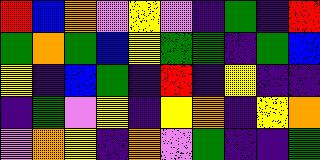[["red", "blue", "orange", "violet", "yellow", "violet", "indigo", "green", "indigo", "red"], ["green", "orange", "green", "blue", "yellow", "green", "green", "indigo", "green", "blue"], ["yellow", "indigo", "blue", "green", "indigo", "red", "indigo", "yellow", "indigo", "indigo"], ["indigo", "green", "violet", "yellow", "indigo", "yellow", "orange", "indigo", "yellow", "orange"], ["violet", "orange", "yellow", "indigo", "orange", "violet", "green", "indigo", "indigo", "green"]]